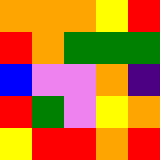[["orange", "orange", "orange", "yellow", "red"], ["red", "orange", "green", "green", "green"], ["blue", "violet", "violet", "orange", "indigo"], ["red", "green", "violet", "yellow", "orange"], ["yellow", "red", "red", "orange", "red"]]